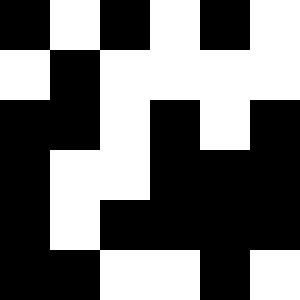[["black", "white", "black", "white", "black", "white"], ["white", "black", "white", "white", "white", "white"], ["black", "black", "white", "black", "white", "black"], ["black", "white", "white", "black", "black", "black"], ["black", "white", "black", "black", "black", "black"], ["black", "black", "white", "white", "black", "white"]]